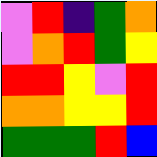[["violet", "red", "indigo", "green", "orange"], ["violet", "orange", "red", "green", "yellow"], ["red", "red", "yellow", "violet", "red"], ["orange", "orange", "yellow", "yellow", "red"], ["green", "green", "green", "red", "blue"]]